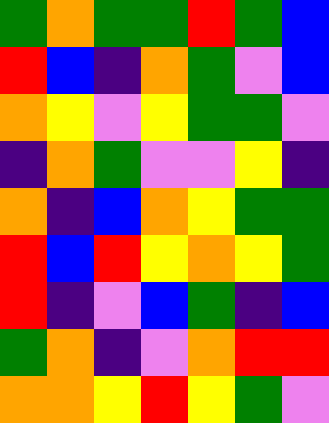[["green", "orange", "green", "green", "red", "green", "blue"], ["red", "blue", "indigo", "orange", "green", "violet", "blue"], ["orange", "yellow", "violet", "yellow", "green", "green", "violet"], ["indigo", "orange", "green", "violet", "violet", "yellow", "indigo"], ["orange", "indigo", "blue", "orange", "yellow", "green", "green"], ["red", "blue", "red", "yellow", "orange", "yellow", "green"], ["red", "indigo", "violet", "blue", "green", "indigo", "blue"], ["green", "orange", "indigo", "violet", "orange", "red", "red"], ["orange", "orange", "yellow", "red", "yellow", "green", "violet"]]